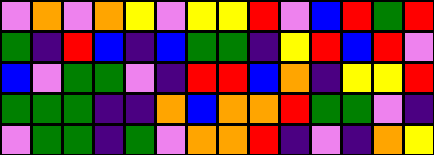[["violet", "orange", "violet", "orange", "yellow", "violet", "yellow", "yellow", "red", "violet", "blue", "red", "green", "red"], ["green", "indigo", "red", "blue", "indigo", "blue", "green", "green", "indigo", "yellow", "red", "blue", "red", "violet"], ["blue", "violet", "green", "green", "violet", "indigo", "red", "red", "blue", "orange", "indigo", "yellow", "yellow", "red"], ["green", "green", "green", "indigo", "indigo", "orange", "blue", "orange", "orange", "red", "green", "green", "violet", "indigo"], ["violet", "green", "green", "indigo", "green", "violet", "orange", "orange", "red", "indigo", "violet", "indigo", "orange", "yellow"]]